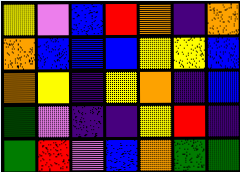[["yellow", "violet", "blue", "red", "orange", "indigo", "orange"], ["orange", "blue", "blue", "blue", "yellow", "yellow", "blue"], ["orange", "yellow", "indigo", "yellow", "orange", "indigo", "blue"], ["green", "violet", "indigo", "indigo", "yellow", "red", "indigo"], ["green", "red", "violet", "blue", "orange", "green", "green"]]